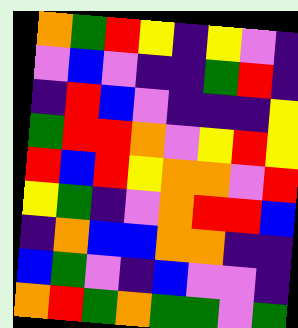[["orange", "green", "red", "yellow", "indigo", "yellow", "violet", "indigo"], ["violet", "blue", "violet", "indigo", "indigo", "green", "red", "indigo"], ["indigo", "red", "blue", "violet", "indigo", "indigo", "indigo", "yellow"], ["green", "red", "red", "orange", "violet", "yellow", "red", "yellow"], ["red", "blue", "red", "yellow", "orange", "orange", "violet", "red"], ["yellow", "green", "indigo", "violet", "orange", "red", "red", "blue"], ["indigo", "orange", "blue", "blue", "orange", "orange", "indigo", "indigo"], ["blue", "green", "violet", "indigo", "blue", "violet", "violet", "indigo"], ["orange", "red", "green", "orange", "green", "green", "violet", "green"]]